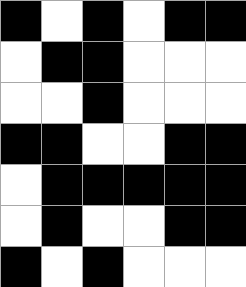[["black", "white", "black", "white", "black", "black"], ["white", "black", "black", "white", "white", "white"], ["white", "white", "black", "white", "white", "white"], ["black", "black", "white", "white", "black", "black"], ["white", "black", "black", "black", "black", "black"], ["white", "black", "white", "white", "black", "black"], ["black", "white", "black", "white", "white", "white"]]